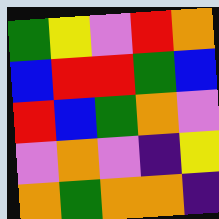[["green", "yellow", "violet", "red", "orange"], ["blue", "red", "red", "green", "blue"], ["red", "blue", "green", "orange", "violet"], ["violet", "orange", "violet", "indigo", "yellow"], ["orange", "green", "orange", "orange", "indigo"]]